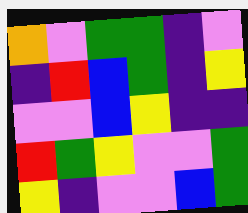[["orange", "violet", "green", "green", "indigo", "violet"], ["indigo", "red", "blue", "green", "indigo", "yellow"], ["violet", "violet", "blue", "yellow", "indigo", "indigo"], ["red", "green", "yellow", "violet", "violet", "green"], ["yellow", "indigo", "violet", "violet", "blue", "green"]]